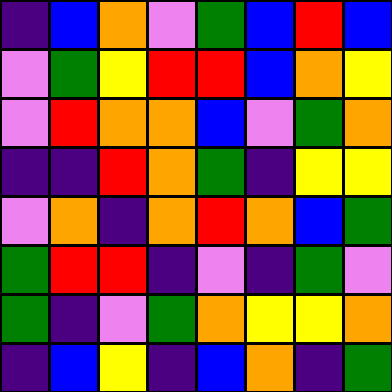[["indigo", "blue", "orange", "violet", "green", "blue", "red", "blue"], ["violet", "green", "yellow", "red", "red", "blue", "orange", "yellow"], ["violet", "red", "orange", "orange", "blue", "violet", "green", "orange"], ["indigo", "indigo", "red", "orange", "green", "indigo", "yellow", "yellow"], ["violet", "orange", "indigo", "orange", "red", "orange", "blue", "green"], ["green", "red", "red", "indigo", "violet", "indigo", "green", "violet"], ["green", "indigo", "violet", "green", "orange", "yellow", "yellow", "orange"], ["indigo", "blue", "yellow", "indigo", "blue", "orange", "indigo", "green"]]